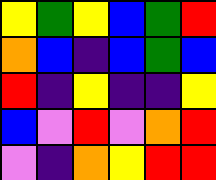[["yellow", "green", "yellow", "blue", "green", "red"], ["orange", "blue", "indigo", "blue", "green", "blue"], ["red", "indigo", "yellow", "indigo", "indigo", "yellow"], ["blue", "violet", "red", "violet", "orange", "red"], ["violet", "indigo", "orange", "yellow", "red", "red"]]